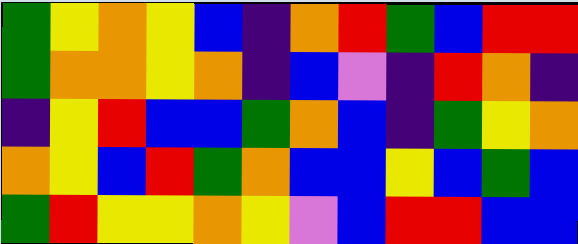[["green", "yellow", "orange", "yellow", "blue", "indigo", "orange", "red", "green", "blue", "red", "red"], ["green", "orange", "orange", "yellow", "orange", "indigo", "blue", "violet", "indigo", "red", "orange", "indigo"], ["indigo", "yellow", "red", "blue", "blue", "green", "orange", "blue", "indigo", "green", "yellow", "orange"], ["orange", "yellow", "blue", "red", "green", "orange", "blue", "blue", "yellow", "blue", "green", "blue"], ["green", "red", "yellow", "yellow", "orange", "yellow", "violet", "blue", "red", "red", "blue", "blue"]]